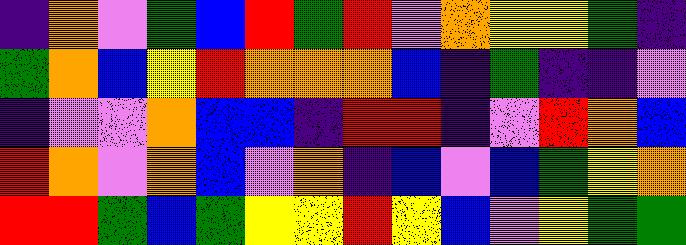[["indigo", "orange", "violet", "green", "blue", "red", "green", "red", "violet", "orange", "yellow", "yellow", "green", "indigo"], ["green", "orange", "blue", "yellow", "red", "orange", "orange", "orange", "blue", "indigo", "green", "indigo", "indigo", "violet"], ["indigo", "violet", "violet", "orange", "blue", "blue", "indigo", "red", "red", "indigo", "violet", "red", "orange", "blue"], ["red", "orange", "violet", "orange", "blue", "violet", "orange", "indigo", "blue", "violet", "blue", "green", "yellow", "orange"], ["red", "red", "green", "blue", "green", "yellow", "yellow", "red", "yellow", "blue", "violet", "yellow", "green", "green"]]